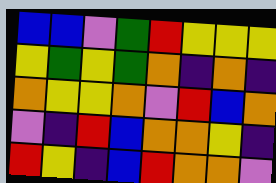[["blue", "blue", "violet", "green", "red", "yellow", "yellow", "yellow"], ["yellow", "green", "yellow", "green", "orange", "indigo", "orange", "indigo"], ["orange", "yellow", "yellow", "orange", "violet", "red", "blue", "orange"], ["violet", "indigo", "red", "blue", "orange", "orange", "yellow", "indigo"], ["red", "yellow", "indigo", "blue", "red", "orange", "orange", "violet"]]